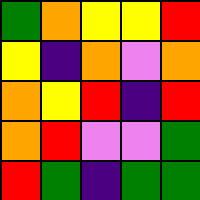[["green", "orange", "yellow", "yellow", "red"], ["yellow", "indigo", "orange", "violet", "orange"], ["orange", "yellow", "red", "indigo", "red"], ["orange", "red", "violet", "violet", "green"], ["red", "green", "indigo", "green", "green"]]